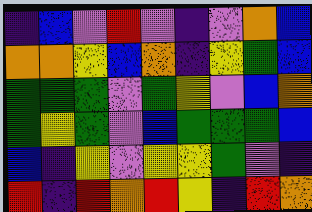[["indigo", "blue", "violet", "red", "violet", "indigo", "violet", "orange", "blue"], ["orange", "orange", "yellow", "blue", "orange", "indigo", "yellow", "green", "blue"], ["green", "green", "green", "violet", "green", "yellow", "violet", "blue", "orange"], ["green", "yellow", "green", "violet", "blue", "green", "green", "green", "blue"], ["blue", "indigo", "yellow", "violet", "yellow", "yellow", "green", "violet", "indigo"], ["red", "indigo", "red", "orange", "red", "yellow", "indigo", "red", "orange"]]